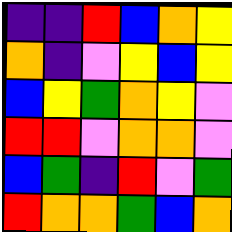[["indigo", "indigo", "red", "blue", "orange", "yellow"], ["orange", "indigo", "violet", "yellow", "blue", "yellow"], ["blue", "yellow", "green", "orange", "yellow", "violet"], ["red", "red", "violet", "orange", "orange", "violet"], ["blue", "green", "indigo", "red", "violet", "green"], ["red", "orange", "orange", "green", "blue", "orange"]]